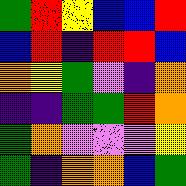[["green", "red", "yellow", "blue", "blue", "red"], ["blue", "red", "indigo", "red", "red", "blue"], ["orange", "yellow", "green", "violet", "indigo", "orange"], ["indigo", "indigo", "green", "green", "red", "orange"], ["green", "orange", "violet", "violet", "violet", "yellow"], ["green", "indigo", "orange", "orange", "blue", "green"]]